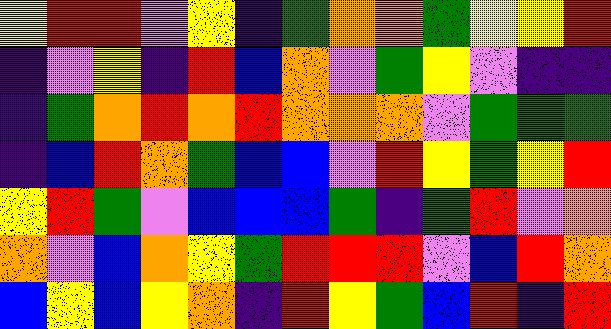[["yellow", "red", "red", "violet", "yellow", "indigo", "green", "orange", "orange", "green", "yellow", "yellow", "red"], ["indigo", "violet", "yellow", "indigo", "red", "blue", "orange", "violet", "green", "yellow", "violet", "indigo", "indigo"], ["indigo", "green", "orange", "red", "orange", "red", "orange", "orange", "orange", "violet", "green", "green", "green"], ["indigo", "blue", "red", "orange", "green", "blue", "blue", "violet", "red", "yellow", "green", "yellow", "red"], ["yellow", "red", "green", "violet", "blue", "blue", "blue", "green", "indigo", "green", "red", "violet", "orange"], ["orange", "violet", "blue", "orange", "yellow", "green", "red", "red", "red", "violet", "blue", "red", "orange"], ["blue", "yellow", "blue", "yellow", "orange", "indigo", "red", "yellow", "green", "blue", "red", "indigo", "red"]]